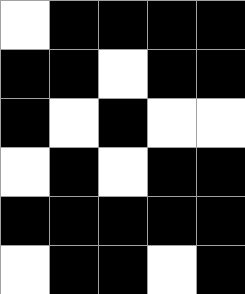[["white", "black", "black", "black", "black"], ["black", "black", "white", "black", "black"], ["black", "white", "black", "white", "white"], ["white", "black", "white", "black", "black"], ["black", "black", "black", "black", "black"], ["white", "black", "black", "white", "black"]]